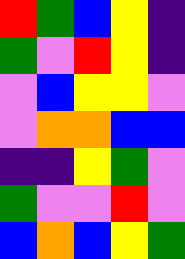[["red", "green", "blue", "yellow", "indigo"], ["green", "violet", "red", "yellow", "indigo"], ["violet", "blue", "yellow", "yellow", "violet"], ["violet", "orange", "orange", "blue", "blue"], ["indigo", "indigo", "yellow", "green", "violet"], ["green", "violet", "violet", "red", "violet"], ["blue", "orange", "blue", "yellow", "green"]]